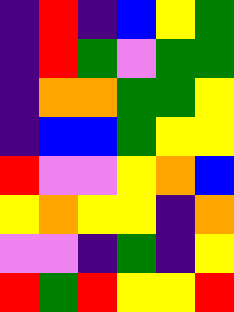[["indigo", "red", "indigo", "blue", "yellow", "green"], ["indigo", "red", "green", "violet", "green", "green"], ["indigo", "orange", "orange", "green", "green", "yellow"], ["indigo", "blue", "blue", "green", "yellow", "yellow"], ["red", "violet", "violet", "yellow", "orange", "blue"], ["yellow", "orange", "yellow", "yellow", "indigo", "orange"], ["violet", "violet", "indigo", "green", "indigo", "yellow"], ["red", "green", "red", "yellow", "yellow", "red"]]